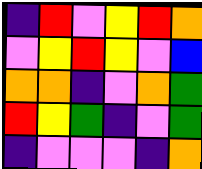[["indigo", "red", "violet", "yellow", "red", "orange"], ["violet", "yellow", "red", "yellow", "violet", "blue"], ["orange", "orange", "indigo", "violet", "orange", "green"], ["red", "yellow", "green", "indigo", "violet", "green"], ["indigo", "violet", "violet", "violet", "indigo", "orange"]]